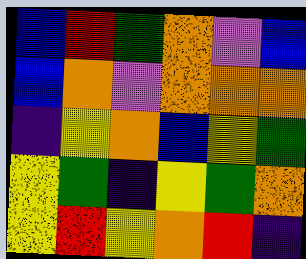[["blue", "red", "green", "orange", "violet", "blue"], ["blue", "orange", "violet", "orange", "orange", "orange"], ["indigo", "yellow", "orange", "blue", "yellow", "green"], ["yellow", "green", "indigo", "yellow", "green", "orange"], ["yellow", "red", "yellow", "orange", "red", "indigo"]]